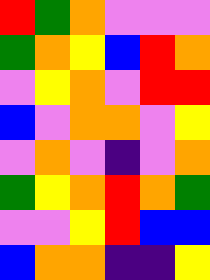[["red", "green", "orange", "violet", "violet", "violet"], ["green", "orange", "yellow", "blue", "red", "orange"], ["violet", "yellow", "orange", "violet", "red", "red"], ["blue", "violet", "orange", "orange", "violet", "yellow"], ["violet", "orange", "violet", "indigo", "violet", "orange"], ["green", "yellow", "orange", "red", "orange", "green"], ["violet", "violet", "yellow", "red", "blue", "blue"], ["blue", "orange", "orange", "indigo", "indigo", "yellow"]]